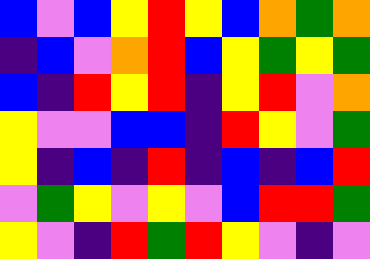[["blue", "violet", "blue", "yellow", "red", "yellow", "blue", "orange", "green", "orange"], ["indigo", "blue", "violet", "orange", "red", "blue", "yellow", "green", "yellow", "green"], ["blue", "indigo", "red", "yellow", "red", "indigo", "yellow", "red", "violet", "orange"], ["yellow", "violet", "violet", "blue", "blue", "indigo", "red", "yellow", "violet", "green"], ["yellow", "indigo", "blue", "indigo", "red", "indigo", "blue", "indigo", "blue", "red"], ["violet", "green", "yellow", "violet", "yellow", "violet", "blue", "red", "red", "green"], ["yellow", "violet", "indigo", "red", "green", "red", "yellow", "violet", "indigo", "violet"]]